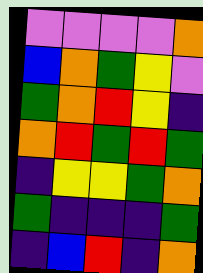[["violet", "violet", "violet", "violet", "orange"], ["blue", "orange", "green", "yellow", "violet"], ["green", "orange", "red", "yellow", "indigo"], ["orange", "red", "green", "red", "green"], ["indigo", "yellow", "yellow", "green", "orange"], ["green", "indigo", "indigo", "indigo", "green"], ["indigo", "blue", "red", "indigo", "orange"]]